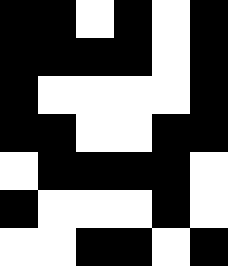[["black", "black", "white", "black", "white", "black"], ["black", "black", "black", "black", "white", "black"], ["black", "white", "white", "white", "white", "black"], ["black", "black", "white", "white", "black", "black"], ["white", "black", "black", "black", "black", "white"], ["black", "white", "white", "white", "black", "white"], ["white", "white", "black", "black", "white", "black"]]